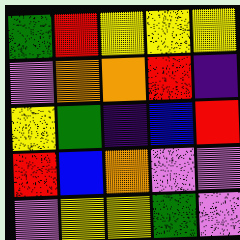[["green", "red", "yellow", "yellow", "yellow"], ["violet", "orange", "orange", "red", "indigo"], ["yellow", "green", "indigo", "blue", "red"], ["red", "blue", "orange", "violet", "violet"], ["violet", "yellow", "yellow", "green", "violet"]]